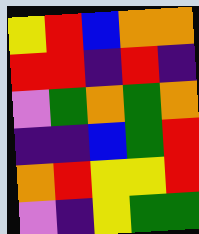[["yellow", "red", "blue", "orange", "orange"], ["red", "red", "indigo", "red", "indigo"], ["violet", "green", "orange", "green", "orange"], ["indigo", "indigo", "blue", "green", "red"], ["orange", "red", "yellow", "yellow", "red"], ["violet", "indigo", "yellow", "green", "green"]]